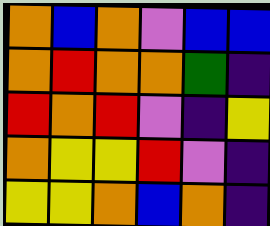[["orange", "blue", "orange", "violet", "blue", "blue"], ["orange", "red", "orange", "orange", "green", "indigo"], ["red", "orange", "red", "violet", "indigo", "yellow"], ["orange", "yellow", "yellow", "red", "violet", "indigo"], ["yellow", "yellow", "orange", "blue", "orange", "indigo"]]